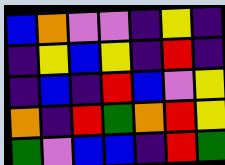[["blue", "orange", "violet", "violet", "indigo", "yellow", "indigo"], ["indigo", "yellow", "blue", "yellow", "indigo", "red", "indigo"], ["indigo", "blue", "indigo", "red", "blue", "violet", "yellow"], ["orange", "indigo", "red", "green", "orange", "red", "yellow"], ["green", "violet", "blue", "blue", "indigo", "red", "green"]]